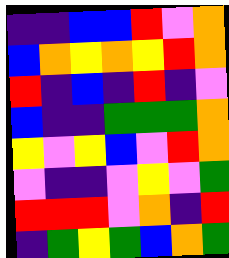[["indigo", "indigo", "blue", "blue", "red", "violet", "orange"], ["blue", "orange", "yellow", "orange", "yellow", "red", "orange"], ["red", "indigo", "blue", "indigo", "red", "indigo", "violet"], ["blue", "indigo", "indigo", "green", "green", "green", "orange"], ["yellow", "violet", "yellow", "blue", "violet", "red", "orange"], ["violet", "indigo", "indigo", "violet", "yellow", "violet", "green"], ["red", "red", "red", "violet", "orange", "indigo", "red"], ["indigo", "green", "yellow", "green", "blue", "orange", "green"]]